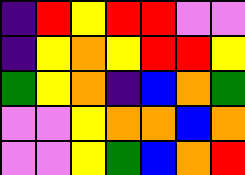[["indigo", "red", "yellow", "red", "red", "violet", "violet"], ["indigo", "yellow", "orange", "yellow", "red", "red", "yellow"], ["green", "yellow", "orange", "indigo", "blue", "orange", "green"], ["violet", "violet", "yellow", "orange", "orange", "blue", "orange"], ["violet", "violet", "yellow", "green", "blue", "orange", "red"]]